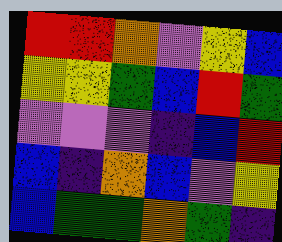[["red", "red", "orange", "violet", "yellow", "blue"], ["yellow", "yellow", "green", "blue", "red", "green"], ["violet", "violet", "violet", "indigo", "blue", "red"], ["blue", "indigo", "orange", "blue", "violet", "yellow"], ["blue", "green", "green", "orange", "green", "indigo"]]